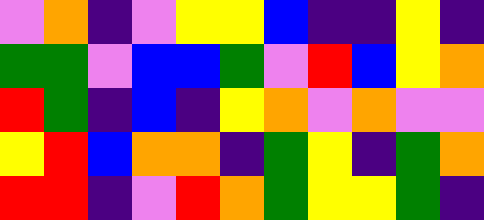[["violet", "orange", "indigo", "violet", "yellow", "yellow", "blue", "indigo", "indigo", "yellow", "indigo"], ["green", "green", "violet", "blue", "blue", "green", "violet", "red", "blue", "yellow", "orange"], ["red", "green", "indigo", "blue", "indigo", "yellow", "orange", "violet", "orange", "violet", "violet"], ["yellow", "red", "blue", "orange", "orange", "indigo", "green", "yellow", "indigo", "green", "orange"], ["red", "red", "indigo", "violet", "red", "orange", "green", "yellow", "yellow", "green", "indigo"]]